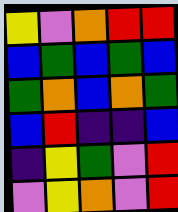[["yellow", "violet", "orange", "red", "red"], ["blue", "green", "blue", "green", "blue"], ["green", "orange", "blue", "orange", "green"], ["blue", "red", "indigo", "indigo", "blue"], ["indigo", "yellow", "green", "violet", "red"], ["violet", "yellow", "orange", "violet", "red"]]